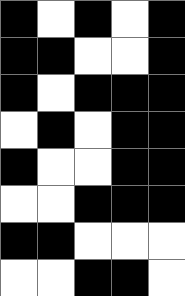[["black", "white", "black", "white", "black"], ["black", "black", "white", "white", "black"], ["black", "white", "black", "black", "black"], ["white", "black", "white", "black", "black"], ["black", "white", "white", "black", "black"], ["white", "white", "black", "black", "black"], ["black", "black", "white", "white", "white"], ["white", "white", "black", "black", "white"]]